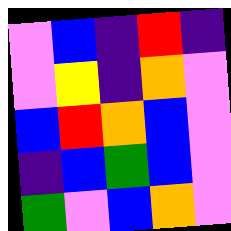[["violet", "blue", "indigo", "red", "indigo"], ["violet", "yellow", "indigo", "orange", "violet"], ["blue", "red", "orange", "blue", "violet"], ["indigo", "blue", "green", "blue", "violet"], ["green", "violet", "blue", "orange", "violet"]]